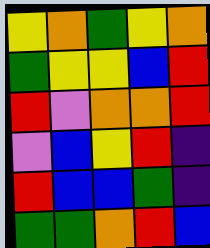[["yellow", "orange", "green", "yellow", "orange"], ["green", "yellow", "yellow", "blue", "red"], ["red", "violet", "orange", "orange", "red"], ["violet", "blue", "yellow", "red", "indigo"], ["red", "blue", "blue", "green", "indigo"], ["green", "green", "orange", "red", "blue"]]